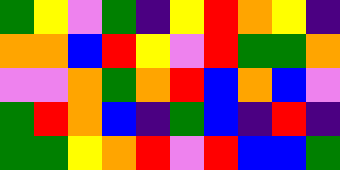[["green", "yellow", "violet", "green", "indigo", "yellow", "red", "orange", "yellow", "indigo"], ["orange", "orange", "blue", "red", "yellow", "violet", "red", "green", "green", "orange"], ["violet", "violet", "orange", "green", "orange", "red", "blue", "orange", "blue", "violet"], ["green", "red", "orange", "blue", "indigo", "green", "blue", "indigo", "red", "indigo"], ["green", "green", "yellow", "orange", "red", "violet", "red", "blue", "blue", "green"]]